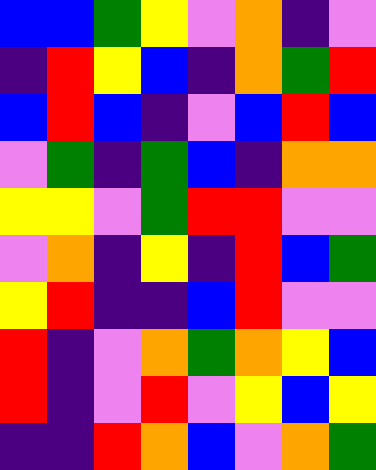[["blue", "blue", "green", "yellow", "violet", "orange", "indigo", "violet"], ["indigo", "red", "yellow", "blue", "indigo", "orange", "green", "red"], ["blue", "red", "blue", "indigo", "violet", "blue", "red", "blue"], ["violet", "green", "indigo", "green", "blue", "indigo", "orange", "orange"], ["yellow", "yellow", "violet", "green", "red", "red", "violet", "violet"], ["violet", "orange", "indigo", "yellow", "indigo", "red", "blue", "green"], ["yellow", "red", "indigo", "indigo", "blue", "red", "violet", "violet"], ["red", "indigo", "violet", "orange", "green", "orange", "yellow", "blue"], ["red", "indigo", "violet", "red", "violet", "yellow", "blue", "yellow"], ["indigo", "indigo", "red", "orange", "blue", "violet", "orange", "green"]]